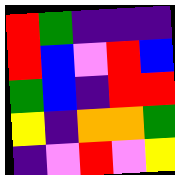[["red", "green", "indigo", "indigo", "indigo"], ["red", "blue", "violet", "red", "blue"], ["green", "blue", "indigo", "red", "red"], ["yellow", "indigo", "orange", "orange", "green"], ["indigo", "violet", "red", "violet", "yellow"]]